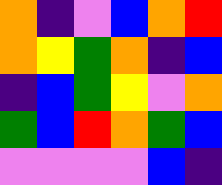[["orange", "indigo", "violet", "blue", "orange", "red"], ["orange", "yellow", "green", "orange", "indigo", "blue"], ["indigo", "blue", "green", "yellow", "violet", "orange"], ["green", "blue", "red", "orange", "green", "blue"], ["violet", "violet", "violet", "violet", "blue", "indigo"]]